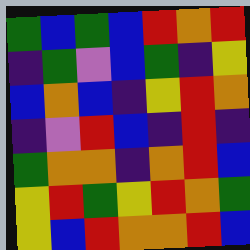[["green", "blue", "green", "blue", "red", "orange", "red"], ["indigo", "green", "violet", "blue", "green", "indigo", "yellow"], ["blue", "orange", "blue", "indigo", "yellow", "red", "orange"], ["indigo", "violet", "red", "blue", "indigo", "red", "indigo"], ["green", "orange", "orange", "indigo", "orange", "red", "blue"], ["yellow", "red", "green", "yellow", "red", "orange", "green"], ["yellow", "blue", "red", "orange", "orange", "red", "blue"]]